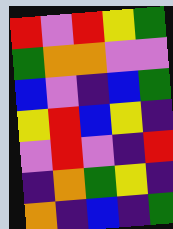[["red", "violet", "red", "yellow", "green"], ["green", "orange", "orange", "violet", "violet"], ["blue", "violet", "indigo", "blue", "green"], ["yellow", "red", "blue", "yellow", "indigo"], ["violet", "red", "violet", "indigo", "red"], ["indigo", "orange", "green", "yellow", "indigo"], ["orange", "indigo", "blue", "indigo", "green"]]